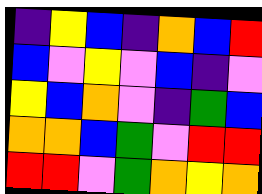[["indigo", "yellow", "blue", "indigo", "orange", "blue", "red"], ["blue", "violet", "yellow", "violet", "blue", "indigo", "violet"], ["yellow", "blue", "orange", "violet", "indigo", "green", "blue"], ["orange", "orange", "blue", "green", "violet", "red", "red"], ["red", "red", "violet", "green", "orange", "yellow", "orange"]]